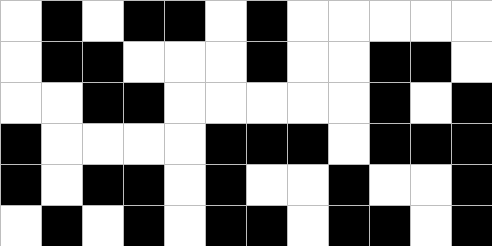[["white", "black", "white", "black", "black", "white", "black", "white", "white", "white", "white", "white"], ["white", "black", "black", "white", "white", "white", "black", "white", "white", "black", "black", "white"], ["white", "white", "black", "black", "white", "white", "white", "white", "white", "black", "white", "black"], ["black", "white", "white", "white", "white", "black", "black", "black", "white", "black", "black", "black"], ["black", "white", "black", "black", "white", "black", "white", "white", "black", "white", "white", "black"], ["white", "black", "white", "black", "white", "black", "black", "white", "black", "black", "white", "black"]]